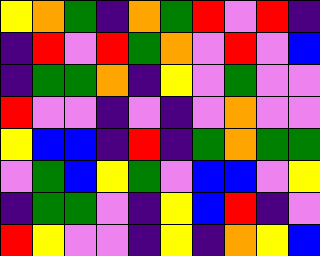[["yellow", "orange", "green", "indigo", "orange", "green", "red", "violet", "red", "indigo"], ["indigo", "red", "violet", "red", "green", "orange", "violet", "red", "violet", "blue"], ["indigo", "green", "green", "orange", "indigo", "yellow", "violet", "green", "violet", "violet"], ["red", "violet", "violet", "indigo", "violet", "indigo", "violet", "orange", "violet", "violet"], ["yellow", "blue", "blue", "indigo", "red", "indigo", "green", "orange", "green", "green"], ["violet", "green", "blue", "yellow", "green", "violet", "blue", "blue", "violet", "yellow"], ["indigo", "green", "green", "violet", "indigo", "yellow", "blue", "red", "indigo", "violet"], ["red", "yellow", "violet", "violet", "indigo", "yellow", "indigo", "orange", "yellow", "blue"]]